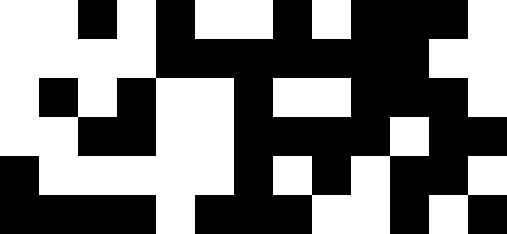[["white", "white", "black", "white", "black", "white", "white", "black", "white", "black", "black", "black", "white"], ["white", "white", "white", "white", "black", "black", "black", "black", "black", "black", "black", "white", "white"], ["white", "black", "white", "black", "white", "white", "black", "white", "white", "black", "black", "black", "white"], ["white", "white", "black", "black", "white", "white", "black", "black", "black", "black", "white", "black", "black"], ["black", "white", "white", "white", "white", "white", "black", "white", "black", "white", "black", "black", "white"], ["black", "black", "black", "black", "white", "black", "black", "black", "white", "white", "black", "white", "black"]]